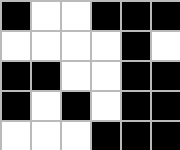[["black", "white", "white", "black", "black", "black"], ["white", "white", "white", "white", "black", "white"], ["black", "black", "white", "white", "black", "black"], ["black", "white", "black", "white", "black", "black"], ["white", "white", "white", "black", "black", "black"]]